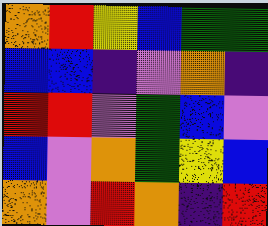[["orange", "red", "yellow", "blue", "green", "green"], ["blue", "blue", "indigo", "violet", "orange", "indigo"], ["red", "red", "violet", "green", "blue", "violet"], ["blue", "violet", "orange", "green", "yellow", "blue"], ["orange", "violet", "red", "orange", "indigo", "red"]]